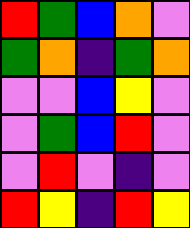[["red", "green", "blue", "orange", "violet"], ["green", "orange", "indigo", "green", "orange"], ["violet", "violet", "blue", "yellow", "violet"], ["violet", "green", "blue", "red", "violet"], ["violet", "red", "violet", "indigo", "violet"], ["red", "yellow", "indigo", "red", "yellow"]]